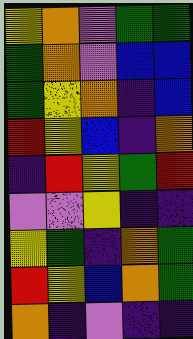[["yellow", "orange", "violet", "green", "green"], ["green", "orange", "violet", "blue", "blue"], ["green", "yellow", "orange", "indigo", "blue"], ["red", "yellow", "blue", "indigo", "orange"], ["indigo", "red", "yellow", "green", "red"], ["violet", "violet", "yellow", "indigo", "indigo"], ["yellow", "green", "indigo", "orange", "green"], ["red", "yellow", "blue", "orange", "green"], ["orange", "indigo", "violet", "indigo", "indigo"]]